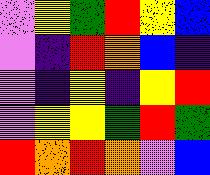[["violet", "yellow", "green", "red", "yellow", "blue"], ["violet", "indigo", "red", "orange", "blue", "indigo"], ["violet", "indigo", "yellow", "indigo", "yellow", "red"], ["violet", "yellow", "yellow", "green", "red", "green"], ["red", "orange", "red", "orange", "violet", "blue"]]